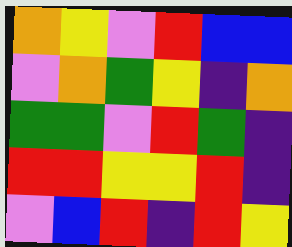[["orange", "yellow", "violet", "red", "blue", "blue"], ["violet", "orange", "green", "yellow", "indigo", "orange"], ["green", "green", "violet", "red", "green", "indigo"], ["red", "red", "yellow", "yellow", "red", "indigo"], ["violet", "blue", "red", "indigo", "red", "yellow"]]